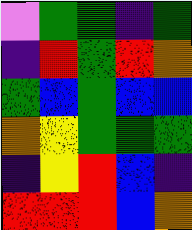[["violet", "green", "green", "indigo", "green"], ["indigo", "red", "green", "red", "orange"], ["green", "blue", "green", "blue", "blue"], ["orange", "yellow", "green", "green", "green"], ["indigo", "yellow", "red", "blue", "indigo"], ["red", "red", "red", "blue", "orange"]]